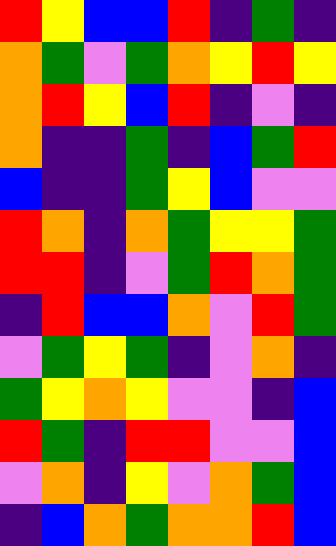[["red", "yellow", "blue", "blue", "red", "indigo", "green", "indigo"], ["orange", "green", "violet", "green", "orange", "yellow", "red", "yellow"], ["orange", "red", "yellow", "blue", "red", "indigo", "violet", "indigo"], ["orange", "indigo", "indigo", "green", "indigo", "blue", "green", "red"], ["blue", "indigo", "indigo", "green", "yellow", "blue", "violet", "violet"], ["red", "orange", "indigo", "orange", "green", "yellow", "yellow", "green"], ["red", "red", "indigo", "violet", "green", "red", "orange", "green"], ["indigo", "red", "blue", "blue", "orange", "violet", "red", "green"], ["violet", "green", "yellow", "green", "indigo", "violet", "orange", "indigo"], ["green", "yellow", "orange", "yellow", "violet", "violet", "indigo", "blue"], ["red", "green", "indigo", "red", "red", "violet", "violet", "blue"], ["violet", "orange", "indigo", "yellow", "violet", "orange", "green", "blue"], ["indigo", "blue", "orange", "green", "orange", "orange", "red", "blue"]]